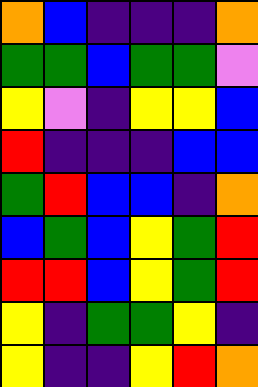[["orange", "blue", "indigo", "indigo", "indigo", "orange"], ["green", "green", "blue", "green", "green", "violet"], ["yellow", "violet", "indigo", "yellow", "yellow", "blue"], ["red", "indigo", "indigo", "indigo", "blue", "blue"], ["green", "red", "blue", "blue", "indigo", "orange"], ["blue", "green", "blue", "yellow", "green", "red"], ["red", "red", "blue", "yellow", "green", "red"], ["yellow", "indigo", "green", "green", "yellow", "indigo"], ["yellow", "indigo", "indigo", "yellow", "red", "orange"]]